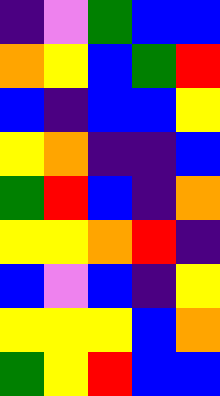[["indigo", "violet", "green", "blue", "blue"], ["orange", "yellow", "blue", "green", "red"], ["blue", "indigo", "blue", "blue", "yellow"], ["yellow", "orange", "indigo", "indigo", "blue"], ["green", "red", "blue", "indigo", "orange"], ["yellow", "yellow", "orange", "red", "indigo"], ["blue", "violet", "blue", "indigo", "yellow"], ["yellow", "yellow", "yellow", "blue", "orange"], ["green", "yellow", "red", "blue", "blue"]]